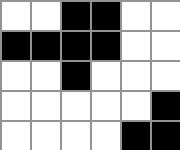[["white", "white", "black", "black", "white", "white"], ["black", "black", "black", "black", "white", "white"], ["white", "white", "black", "white", "white", "white"], ["white", "white", "white", "white", "white", "black"], ["white", "white", "white", "white", "black", "black"]]